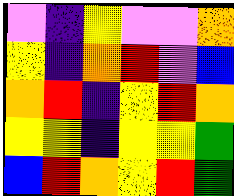[["violet", "indigo", "yellow", "violet", "violet", "orange"], ["yellow", "indigo", "orange", "red", "violet", "blue"], ["orange", "red", "indigo", "yellow", "red", "orange"], ["yellow", "yellow", "indigo", "yellow", "yellow", "green"], ["blue", "red", "orange", "yellow", "red", "green"]]